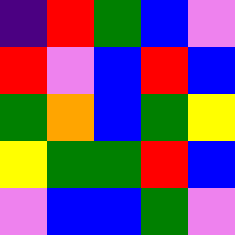[["indigo", "red", "green", "blue", "violet"], ["red", "violet", "blue", "red", "blue"], ["green", "orange", "blue", "green", "yellow"], ["yellow", "green", "green", "red", "blue"], ["violet", "blue", "blue", "green", "violet"]]